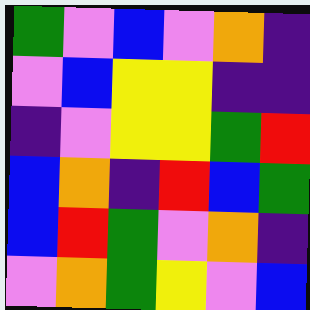[["green", "violet", "blue", "violet", "orange", "indigo"], ["violet", "blue", "yellow", "yellow", "indigo", "indigo"], ["indigo", "violet", "yellow", "yellow", "green", "red"], ["blue", "orange", "indigo", "red", "blue", "green"], ["blue", "red", "green", "violet", "orange", "indigo"], ["violet", "orange", "green", "yellow", "violet", "blue"]]